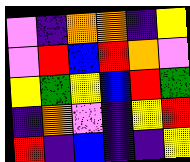[["violet", "indigo", "orange", "orange", "indigo", "yellow"], ["violet", "red", "blue", "red", "orange", "violet"], ["yellow", "green", "yellow", "blue", "red", "green"], ["indigo", "orange", "violet", "indigo", "yellow", "red"], ["red", "indigo", "blue", "indigo", "indigo", "yellow"]]